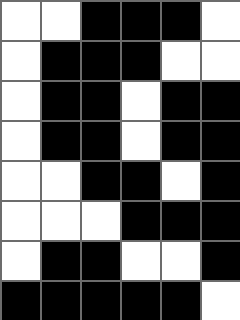[["white", "white", "black", "black", "black", "white"], ["white", "black", "black", "black", "white", "white"], ["white", "black", "black", "white", "black", "black"], ["white", "black", "black", "white", "black", "black"], ["white", "white", "black", "black", "white", "black"], ["white", "white", "white", "black", "black", "black"], ["white", "black", "black", "white", "white", "black"], ["black", "black", "black", "black", "black", "white"]]